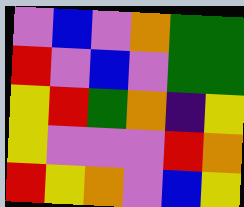[["violet", "blue", "violet", "orange", "green", "green"], ["red", "violet", "blue", "violet", "green", "green"], ["yellow", "red", "green", "orange", "indigo", "yellow"], ["yellow", "violet", "violet", "violet", "red", "orange"], ["red", "yellow", "orange", "violet", "blue", "yellow"]]